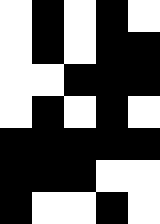[["white", "black", "white", "black", "white"], ["white", "black", "white", "black", "black"], ["white", "white", "black", "black", "black"], ["white", "black", "white", "black", "white"], ["black", "black", "black", "black", "black"], ["black", "black", "black", "white", "white"], ["black", "white", "white", "black", "white"]]